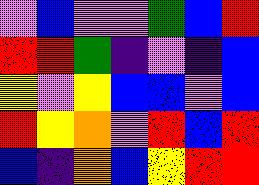[["violet", "blue", "violet", "violet", "green", "blue", "red"], ["red", "red", "green", "indigo", "violet", "indigo", "blue"], ["yellow", "violet", "yellow", "blue", "blue", "violet", "blue"], ["red", "yellow", "orange", "violet", "red", "blue", "red"], ["blue", "indigo", "orange", "blue", "yellow", "red", "red"]]